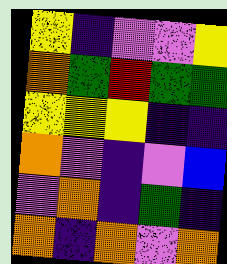[["yellow", "indigo", "violet", "violet", "yellow"], ["orange", "green", "red", "green", "green"], ["yellow", "yellow", "yellow", "indigo", "indigo"], ["orange", "violet", "indigo", "violet", "blue"], ["violet", "orange", "indigo", "green", "indigo"], ["orange", "indigo", "orange", "violet", "orange"]]